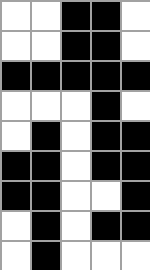[["white", "white", "black", "black", "white"], ["white", "white", "black", "black", "white"], ["black", "black", "black", "black", "black"], ["white", "white", "white", "black", "white"], ["white", "black", "white", "black", "black"], ["black", "black", "white", "black", "black"], ["black", "black", "white", "white", "black"], ["white", "black", "white", "black", "black"], ["white", "black", "white", "white", "white"]]